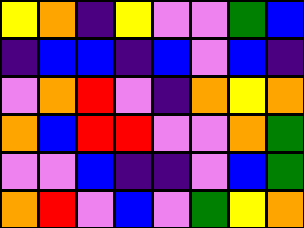[["yellow", "orange", "indigo", "yellow", "violet", "violet", "green", "blue"], ["indigo", "blue", "blue", "indigo", "blue", "violet", "blue", "indigo"], ["violet", "orange", "red", "violet", "indigo", "orange", "yellow", "orange"], ["orange", "blue", "red", "red", "violet", "violet", "orange", "green"], ["violet", "violet", "blue", "indigo", "indigo", "violet", "blue", "green"], ["orange", "red", "violet", "blue", "violet", "green", "yellow", "orange"]]